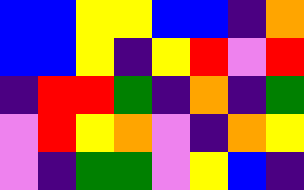[["blue", "blue", "yellow", "yellow", "blue", "blue", "indigo", "orange"], ["blue", "blue", "yellow", "indigo", "yellow", "red", "violet", "red"], ["indigo", "red", "red", "green", "indigo", "orange", "indigo", "green"], ["violet", "red", "yellow", "orange", "violet", "indigo", "orange", "yellow"], ["violet", "indigo", "green", "green", "violet", "yellow", "blue", "indigo"]]